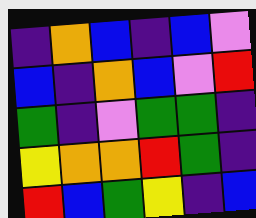[["indigo", "orange", "blue", "indigo", "blue", "violet"], ["blue", "indigo", "orange", "blue", "violet", "red"], ["green", "indigo", "violet", "green", "green", "indigo"], ["yellow", "orange", "orange", "red", "green", "indigo"], ["red", "blue", "green", "yellow", "indigo", "blue"]]